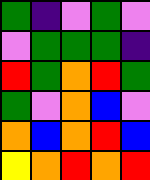[["green", "indigo", "violet", "green", "violet"], ["violet", "green", "green", "green", "indigo"], ["red", "green", "orange", "red", "green"], ["green", "violet", "orange", "blue", "violet"], ["orange", "blue", "orange", "red", "blue"], ["yellow", "orange", "red", "orange", "red"]]